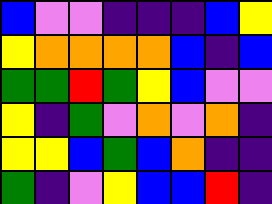[["blue", "violet", "violet", "indigo", "indigo", "indigo", "blue", "yellow"], ["yellow", "orange", "orange", "orange", "orange", "blue", "indigo", "blue"], ["green", "green", "red", "green", "yellow", "blue", "violet", "violet"], ["yellow", "indigo", "green", "violet", "orange", "violet", "orange", "indigo"], ["yellow", "yellow", "blue", "green", "blue", "orange", "indigo", "indigo"], ["green", "indigo", "violet", "yellow", "blue", "blue", "red", "indigo"]]